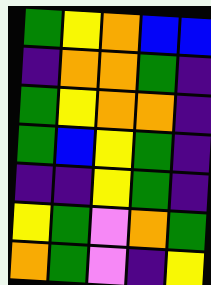[["green", "yellow", "orange", "blue", "blue"], ["indigo", "orange", "orange", "green", "indigo"], ["green", "yellow", "orange", "orange", "indigo"], ["green", "blue", "yellow", "green", "indigo"], ["indigo", "indigo", "yellow", "green", "indigo"], ["yellow", "green", "violet", "orange", "green"], ["orange", "green", "violet", "indigo", "yellow"]]